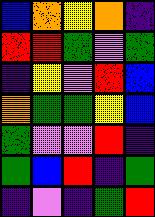[["blue", "orange", "yellow", "orange", "indigo"], ["red", "red", "green", "violet", "green"], ["indigo", "yellow", "violet", "red", "blue"], ["orange", "green", "green", "yellow", "blue"], ["green", "violet", "violet", "red", "indigo"], ["green", "blue", "red", "indigo", "green"], ["indigo", "violet", "indigo", "green", "red"]]